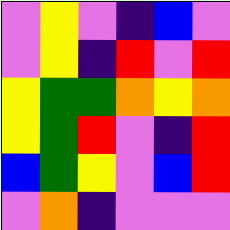[["violet", "yellow", "violet", "indigo", "blue", "violet"], ["violet", "yellow", "indigo", "red", "violet", "red"], ["yellow", "green", "green", "orange", "yellow", "orange"], ["yellow", "green", "red", "violet", "indigo", "red"], ["blue", "green", "yellow", "violet", "blue", "red"], ["violet", "orange", "indigo", "violet", "violet", "violet"]]